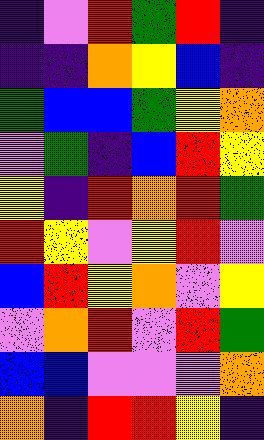[["indigo", "violet", "red", "green", "red", "indigo"], ["indigo", "indigo", "orange", "yellow", "blue", "indigo"], ["green", "blue", "blue", "green", "yellow", "orange"], ["violet", "green", "indigo", "blue", "red", "yellow"], ["yellow", "indigo", "red", "orange", "red", "green"], ["red", "yellow", "violet", "yellow", "red", "violet"], ["blue", "red", "yellow", "orange", "violet", "yellow"], ["violet", "orange", "red", "violet", "red", "green"], ["blue", "blue", "violet", "violet", "violet", "orange"], ["orange", "indigo", "red", "red", "yellow", "indigo"]]